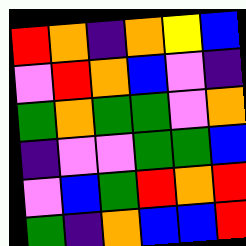[["red", "orange", "indigo", "orange", "yellow", "blue"], ["violet", "red", "orange", "blue", "violet", "indigo"], ["green", "orange", "green", "green", "violet", "orange"], ["indigo", "violet", "violet", "green", "green", "blue"], ["violet", "blue", "green", "red", "orange", "red"], ["green", "indigo", "orange", "blue", "blue", "red"]]